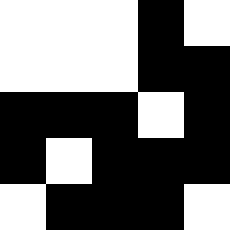[["white", "white", "white", "black", "white"], ["white", "white", "white", "black", "black"], ["black", "black", "black", "white", "black"], ["black", "white", "black", "black", "black"], ["white", "black", "black", "black", "white"]]